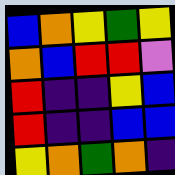[["blue", "orange", "yellow", "green", "yellow"], ["orange", "blue", "red", "red", "violet"], ["red", "indigo", "indigo", "yellow", "blue"], ["red", "indigo", "indigo", "blue", "blue"], ["yellow", "orange", "green", "orange", "indigo"]]